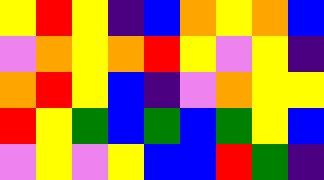[["yellow", "red", "yellow", "indigo", "blue", "orange", "yellow", "orange", "blue"], ["violet", "orange", "yellow", "orange", "red", "yellow", "violet", "yellow", "indigo"], ["orange", "red", "yellow", "blue", "indigo", "violet", "orange", "yellow", "yellow"], ["red", "yellow", "green", "blue", "green", "blue", "green", "yellow", "blue"], ["violet", "yellow", "violet", "yellow", "blue", "blue", "red", "green", "indigo"]]